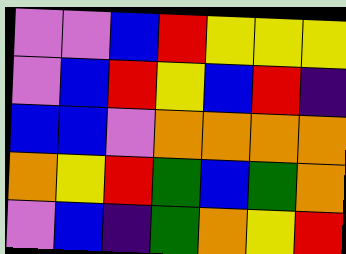[["violet", "violet", "blue", "red", "yellow", "yellow", "yellow"], ["violet", "blue", "red", "yellow", "blue", "red", "indigo"], ["blue", "blue", "violet", "orange", "orange", "orange", "orange"], ["orange", "yellow", "red", "green", "blue", "green", "orange"], ["violet", "blue", "indigo", "green", "orange", "yellow", "red"]]